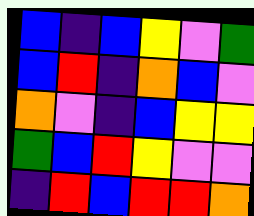[["blue", "indigo", "blue", "yellow", "violet", "green"], ["blue", "red", "indigo", "orange", "blue", "violet"], ["orange", "violet", "indigo", "blue", "yellow", "yellow"], ["green", "blue", "red", "yellow", "violet", "violet"], ["indigo", "red", "blue", "red", "red", "orange"]]